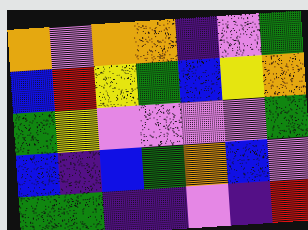[["orange", "violet", "orange", "orange", "indigo", "violet", "green"], ["blue", "red", "yellow", "green", "blue", "yellow", "orange"], ["green", "yellow", "violet", "violet", "violet", "violet", "green"], ["blue", "indigo", "blue", "green", "orange", "blue", "violet"], ["green", "green", "indigo", "indigo", "violet", "indigo", "red"]]